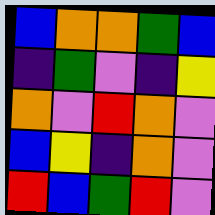[["blue", "orange", "orange", "green", "blue"], ["indigo", "green", "violet", "indigo", "yellow"], ["orange", "violet", "red", "orange", "violet"], ["blue", "yellow", "indigo", "orange", "violet"], ["red", "blue", "green", "red", "violet"]]